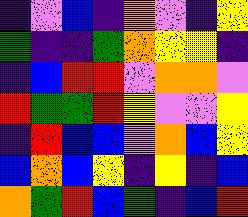[["indigo", "violet", "blue", "indigo", "orange", "violet", "indigo", "yellow"], ["green", "indigo", "indigo", "green", "orange", "yellow", "yellow", "indigo"], ["indigo", "blue", "red", "red", "violet", "orange", "orange", "violet"], ["red", "green", "green", "red", "yellow", "violet", "violet", "yellow"], ["indigo", "red", "blue", "blue", "violet", "orange", "blue", "yellow"], ["blue", "orange", "blue", "yellow", "indigo", "yellow", "indigo", "blue"], ["orange", "green", "red", "blue", "green", "indigo", "blue", "red"]]